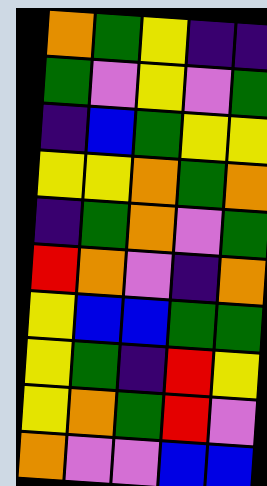[["orange", "green", "yellow", "indigo", "indigo"], ["green", "violet", "yellow", "violet", "green"], ["indigo", "blue", "green", "yellow", "yellow"], ["yellow", "yellow", "orange", "green", "orange"], ["indigo", "green", "orange", "violet", "green"], ["red", "orange", "violet", "indigo", "orange"], ["yellow", "blue", "blue", "green", "green"], ["yellow", "green", "indigo", "red", "yellow"], ["yellow", "orange", "green", "red", "violet"], ["orange", "violet", "violet", "blue", "blue"]]